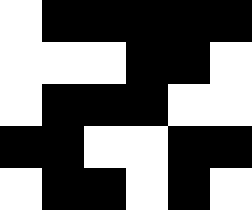[["white", "black", "black", "black", "black", "black"], ["white", "white", "white", "black", "black", "white"], ["white", "black", "black", "black", "white", "white"], ["black", "black", "white", "white", "black", "black"], ["white", "black", "black", "white", "black", "white"]]